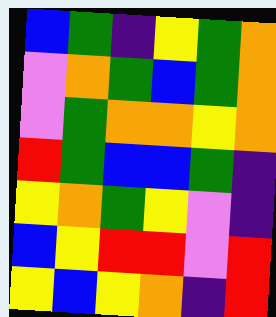[["blue", "green", "indigo", "yellow", "green", "orange"], ["violet", "orange", "green", "blue", "green", "orange"], ["violet", "green", "orange", "orange", "yellow", "orange"], ["red", "green", "blue", "blue", "green", "indigo"], ["yellow", "orange", "green", "yellow", "violet", "indigo"], ["blue", "yellow", "red", "red", "violet", "red"], ["yellow", "blue", "yellow", "orange", "indigo", "red"]]